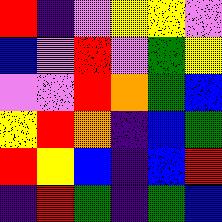[["red", "indigo", "violet", "yellow", "yellow", "violet"], ["blue", "violet", "red", "violet", "green", "yellow"], ["violet", "violet", "red", "orange", "green", "blue"], ["yellow", "red", "orange", "indigo", "blue", "green"], ["red", "yellow", "blue", "indigo", "blue", "red"], ["indigo", "red", "green", "indigo", "green", "blue"]]